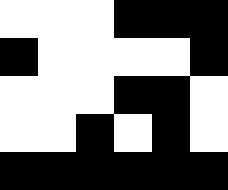[["white", "white", "white", "black", "black", "black"], ["black", "white", "white", "white", "white", "black"], ["white", "white", "white", "black", "black", "white"], ["white", "white", "black", "white", "black", "white"], ["black", "black", "black", "black", "black", "black"]]